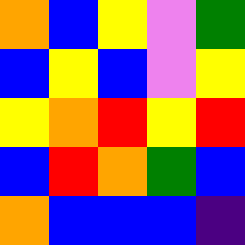[["orange", "blue", "yellow", "violet", "green"], ["blue", "yellow", "blue", "violet", "yellow"], ["yellow", "orange", "red", "yellow", "red"], ["blue", "red", "orange", "green", "blue"], ["orange", "blue", "blue", "blue", "indigo"]]